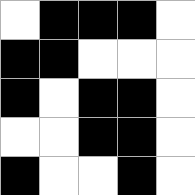[["white", "black", "black", "black", "white"], ["black", "black", "white", "white", "white"], ["black", "white", "black", "black", "white"], ["white", "white", "black", "black", "white"], ["black", "white", "white", "black", "white"]]